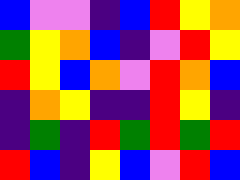[["blue", "violet", "violet", "indigo", "blue", "red", "yellow", "orange"], ["green", "yellow", "orange", "blue", "indigo", "violet", "red", "yellow"], ["red", "yellow", "blue", "orange", "violet", "red", "orange", "blue"], ["indigo", "orange", "yellow", "indigo", "indigo", "red", "yellow", "indigo"], ["indigo", "green", "indigo", "red", "green", "red", "green", "red"], ["red", "blue", "indigo", "yellow", "blue", "violet", "red", "blue"]]